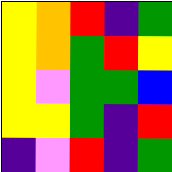[["yellow", "orange", "red", "indigo", "green"], ["yellow", "orange", "green", "red", "yellow"], ["yellow", "violet", "green", "green", "blue"], ["yellow", "yellow", "green", "indigo", "red"], ["indigo", "violet", "red", "indigo", "green"]]